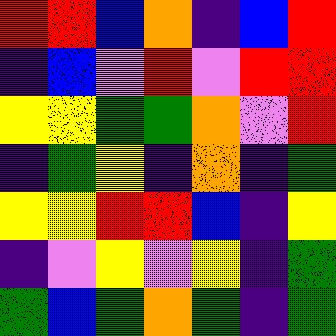[["red", "red", "blue", "orange", "indigo", "blue", "red"], ["indigo", "blue", "violet", "red", "violet", "red", "red"], ["yellow", "yellow", "green", "green", "orange", "violet", "red"], ["indigo", "green", "yellow", "indigo", "orange", "indigo", "green"], ["yellow", "yellow", "red", "red", "blue", "indigo", "yellow"], ["indigo", "violet", "yellow", "violet", "yellow", "indigo", "green"], ["green", "blue", "green", "orange", "green", "indigo", "green"]]